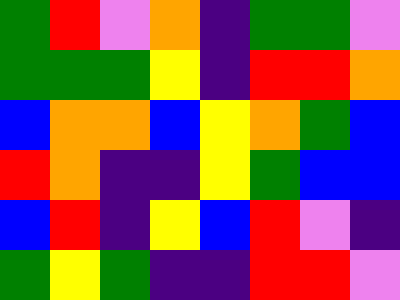[["green", "red", "violet", "orange", "indigo", "green", "green", "violet"], ["green", "green", "green", "yellow", "indigo", "red", "red", "orange"], ["blue", "orange", "orange", "blue", "yellow", "orange", "green", "blue"], ["red", "orange", "indigo", "indigo", "yellow", "green", "blue", "blue"], ["blue", "red", "indigo", "yellow", "blue", "red", "violet", "indigo"], ["green", "yellow", "green", "indigo", "indigo", "red", "red", "violet"]]